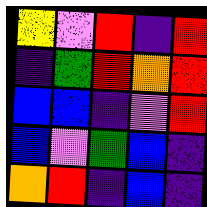[["yellow", "violet", "red", "indigo", "red"], ["indigo", "green", "red", "orange", "red"], ["blue", "blue", "indigo", "violet", "red"], ["blue", "violet", "green", "blue", "indigo"], ["orange", "red", "indigo", "blue", "indigo"]]